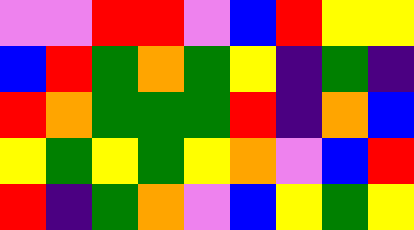[["violet", "violet", "red", "red", "violet", "blue", "red", "yellow", "yellow"], ["blue", "red", "green", "orange", "green", "yellow", "indigo", "green", "indigo"], ["red", "orange", "green", "green", "green", "red", "indigo", "orange", "blue"], ["yellow", "green", "yellow", "green", "yellow", "orange", "violet", "blue", "red"], ["red", "indigo", "green", "orange", "violet", "blue", "yellow", "green", "yellow"]]